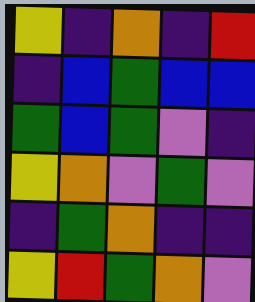[["yellow", "indigo", "orange", "indigo", "red"], ["indigo", "blue", "green", "blue", "blue"], ["green", "blue", "green", "violet", "indigo"], ["yellow", "orange", "violet", "green", "violet"], ["indigo", "green", "orange", "indigo", "indigo"], ["yellow", "red", "green", "orange", "violet"]]